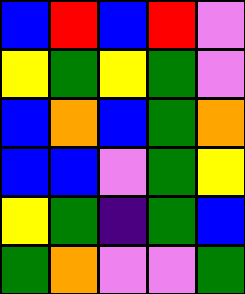[["blue", "red", "blue", "red", "violet"], ["yellow", "green", "yellow", "green", "violet"], ["blue", "orange", "blue", "green", "orange"], ["blue", "blue", "violet", "green", "yellow"], ["yellow", "green", "indigo", "green", "blue"], ["green", "orange", "violet", "violet", "green"]]